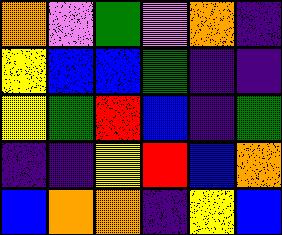[["orange", "violet", "green", "violet", "orange", "indigo"], ["yellow", "blue", "blue", "green", "indigo", "indigo"], ["yellow", "green", "red", "blue", "indigo", "green"], ["indigo", "indigo", "yellow", "red", "blue", "orange"], ["blue", "orange", "orange", "indigo", "yellow", "blue"]]